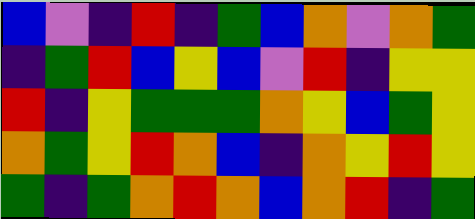[["blue", "violet", "indigo", "red", "indigo", "green", "blue", "orange", "violet", "orange", "green"], ["indigo", "green", "red", "blue", "yellow", "blue", "violet", "red", "indigo", "yellow", "yellow"], ["red", "indigo", "yellow", "green", "green", "green", "orange", "yellow", "blue", "green", "yellow"], ["orange", "green", "yellow", "red", "orange", "blue", "indigo", "orange", "yellow", "red", "yellow"], ["green", "indigo", "green", "orange", "red", "orange", "blue", "orange", "red", "indigo", "green"]]